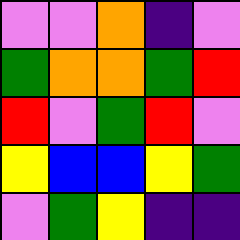[["violet", "violet", "orange", "indigo", "violet"], ["green", "orange", "orange", "green", "red"], ["red", "violet", "green", "red", "violet"], ["yellow", "blue", "blue", "yellow", "green"], ["violet", "green", "yellow", "indigo", "indigo"]]